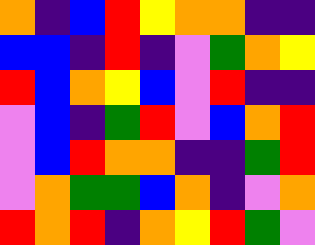[["orange", "indigo", "blue", "red", "yellow", "orange", "orange", "indigo", "indigo"], ["blue", "blue", "indigo", "red", "indigo", "violet", "green", "orange", "yellow"], ["red", "blue", "orange", "yellow", "blue", "violet", "red", "indigo", "indigo"], ["violet", "blue", "indigo", "green", "red", "violet", "blue", "orange", "red"], ["violet", "blue", "red", "orange", "orange", "indigo", "indigo", "green", "red"], ["violet", "orange", "green", "green", "blue", "orange", "indigo", "violet", "orange"], ["red", "orange", "red", "indigo", "orange", "yellow", "red", "green", "violet"]]